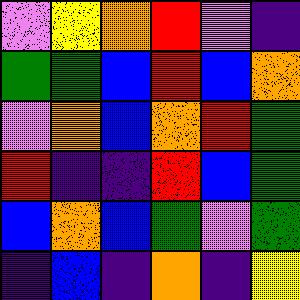[["violet", "yellow", "orange", "red", "violet", "indigo"], ["green", "green", "blue", "red", "blue", "orange"], ["violet", "orange", "blue", "orange", "red", "green"], ["red", "indigo", "indigo", "red", "blue", "green"], ["blue", "orange", "blue", "green", "violet", "green"], ["indigo", "blue", "indigo", "orange", "indigo", "yellow"]]